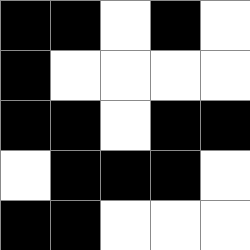[["black", "black", "white", "black", "white"], ["black", "white", "white", "white", "white"], ["black", "black", "white", "black", "black"], ["white", "black", "black", "black", "white"], ["black", "black", "white", "white", "white"]]